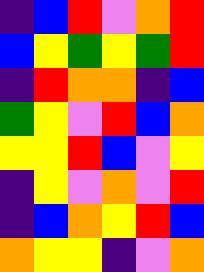[["indigo", "blue", "red", "violet", "orange", "red"], ["blue", "yellow", "green", "yellow", "green", "red"], ["indigo", "red", "orange", "orange", "indigo", "blue"], ["green", "yellow", "violet", "red", "blue", "orange"], ["yellow", "yellow", "red", "blue", "violet", "yellow"], ["indigo", "yellow", "violet", "orange", "violet", "red"], ["indigo", "blue", "orange", "yellow", "red", "blue"], ["orange", "yellow", "yellow", "indigo", "violet", "orange"]]